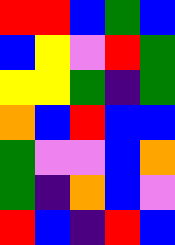[["red", "red", "blue", "green", "blue"], ["blue", "yellow", "violet", "red", "green"], ["yellow", "yellow", "green", "indigo", "green"], ["orange", "blue", "red", "blue", "blue"], ["green", "violet", "violet", "blue", "orange"], ["green", "indigo", "orange", "blue", "violet"], ["red", "blue", "indigo", "red", "blue"]]